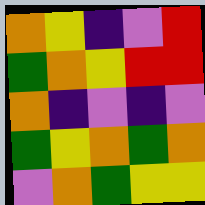[["orange", "yellow", "indigo", "violet", "red"], ["green", "orange", "yellow", "red", "red"], ["orange", "indigo", "violet", "indigo", "violet"], ["green", "yellow", "orange", "green", "orange"], ["violet", "orange", "green", "yellow", "yellow"]]